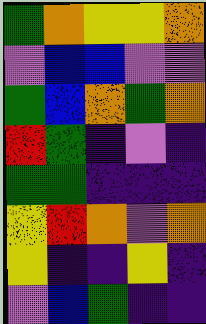[["green", "orange", "yellow", "yellow", "orange"], ["violet", "blue", "blue", "violet", "violet"], ["green", "blue", "orange", "green", "orange"], ["red", "green", "indigo", "violet", "indigo"], ["green", "green", "indigo", "indigo", "indigo"], ["yellow", "red", "orange", "violet", "orange"], ["yellow", "indigo", "indigo", "yellow", "indigo"], ["violet", "blue", "green", "indigo", "indigo"]]